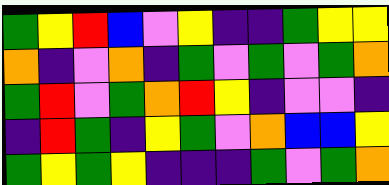[["green", "yellow", "red", "blue", "violet", "yellow", "indigo", "indigo", "green", "yellow", "yellow"], ["orange", "indigo", "violet", "orange", "indigo", "green", "violet", "green", "violet", "green", "orange"], ["green", "red", "violet", "green", "orange", "red", "yellow", "indigo", "violet", "violet", "indigo"], ["indigo", "red", "green", "indigo", "yellow", "green", "violet", "orange", "blue", "blue", "yellow"], ["green", "yellow", "green", "yellow", "indigo", "indigo", "indigo", "green", "violet", "green", "orange"]]